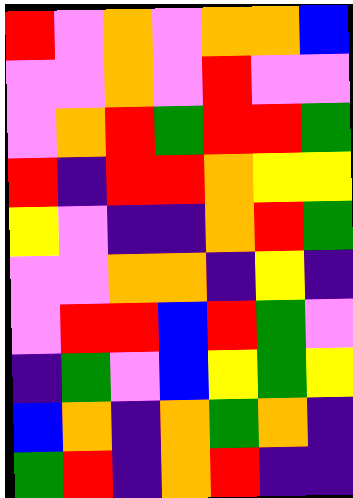[["red", "violet", "orange", "violet", "orange", "orange", "blue"], ["violet", "violet", "orange", "violet", "red", "violet", "violet"], ["violet", "orange", "red", "green", "red", "red", "green"], ["red", "indigo", "red", "red", "orange", "yellow", "yellow"], ["yellow", "violet", "indigo", "indigo", "orange", "red", "green"], ["violet", "violet", "orange", "orange", "indigo", "yellow", "indigo"], ["violet", "red", "red", "blue", "red", "green", "violet"], ["indigo", "green", "violet", "blue", "yellow", "green", "yellow"], ["blue", "orange", "indigo", "orange", "green", "orange", "indigo"], ["green", "red", "indigo", "orange", "red", "indigo", "indigo"]]